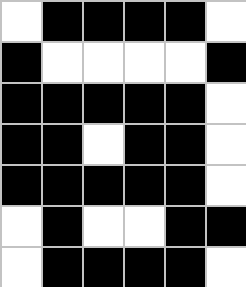[["white", "black", "black", "black", "black", "white"], ["black", "white", "white", "white", "white", "black"], ["black", "black", "black", "black", "black", "white"], ["black", "black", "white", "black", "black", "white"], ["black", "black", "black", "black", "black", "white"], ["white", "black", "white", "white", "black", "black"], ["white", "black", "black", "black", "black", "white"]]